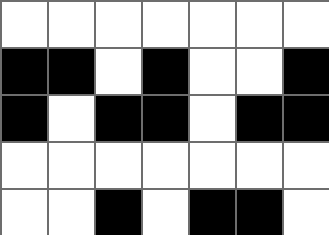[["white", "white", "white", "white", "white", "white", "white"], ["black", "black", "white", "black", "white", "white", "black"], ["black", "white", "black", "black", "white", "black", "black"], ["white", "white", "white", "white", "white", "white", "white"], ["white", "white", "black", "white", "black", "black", "white"]]